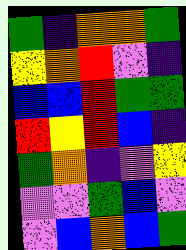[["green", "indigo", "orange", "orange", "green"], ["yellow", "orange", "red", "violet", "indigo"], ["blue", "blue", "red", "green", "green"], ["red", "yellow", "red", "blue", "indigo"], ["green", "orange", "indigo", "violet", "yellow"], ["violet", "violet", "green", "blue", "violet"], ["violet", "blue", "orange", "blue", "green"]]